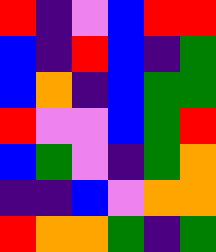[["red", "indigo", "violet", "blue", "red", "red"], ["blue", "indigo", "red", "blue", "indigo", "green"], ["blue", "orange", "indigo", "blue", "green", "green"], ["red", "violet", "violet", "blue", "green", "red"], ["blue", "green", "violet", "indigo", "green", "orange"], ["indigo", "indigo", "blue", "violet", "orange", "orange"], ["red", "orange", "orange", "green", "indigo", "green"]]